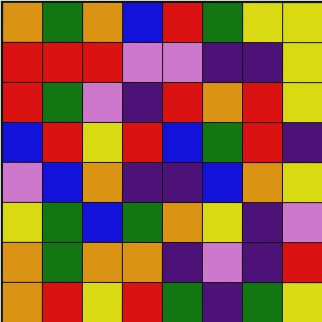[["orange", "green", "orange", "blue", "red", "green", "yellow", "yellow"], ["red", "red", "red", "violet", "violet", "indigo", "indigo", "yellow"], ["red", "green", "violet", "indigo", "red", "orange", "red", "yellow"], ["blue", "red", "yellow", "red", "blue", "green", "red", "indigo"], ["violet", "blue", "orange", "indigo", "indigo", "blue", "orange", "yellow"], ["yellow", "green", "blue", "green", "orange", "yellow", "indigo", "violet"], ["orange", "green", "orange", "orange", "indigo", "violet", "indigo", "red"], ["orange", "red", "yellow", "red", "green", "indigo", "green", "yellow"]]